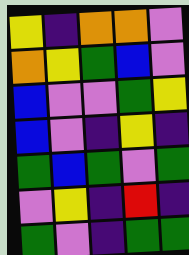[["yellow", "indigo", "orange", "orange", "violet"], ["orange", "yellow", "green", "blue", "violet"], ["blue", "violet", "violet", "green", "yellow"], ["blue", "violet", "indigo", "yellow", "indigo"], ["green", "blue", "green", "violet", "green"], ["violet", "yellow", "indigo", "red", "indigo"], ["green", "violet", "indigo", "green", "green"]]